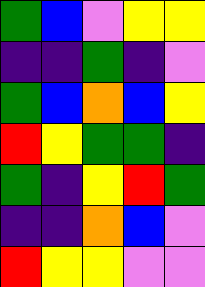[["green", "blue", "violet", "yellow", "yellow"], ["indigo", "indigo", "green", "indigo", "violet"], ["green", "blue", "orange", "blue", "yellow"], ["red", "yellow", "green", "green", "indigo"], ["green", "indigo", "yellow", "red", "green"], ["indigo", "indigo", "orange", "blue", "violet"], ["red", "yellow", "yellow", "violet", "violet"]]